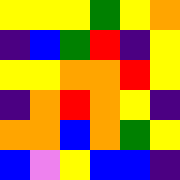[["yellow", "yellow", "yellow", "green", "yellow", "orange"], ["indigo", "blue", "green", "red", "indigo", "yellow"], ["yellow", "yellow", "orange", "orange", "red", "yellow"], ["indigo", "orange", "red", "orange", "yellow", "indigo"], ["orange", "orange", "blue", "orange", "green", "yellow"], ["blue", "violet", "yellow", "blue", "blue", "indigo"]]